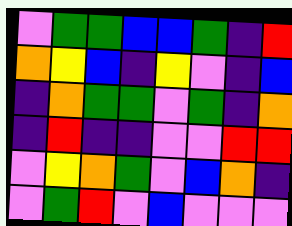[["violet", "green", "green", "blue", "blue", "green", "indigo", "red"], ["orange", "yellow", "blue", "indigo", "yellow", "violet", "indigo", "blue"], ["indigo", "orange", "green", "green", "violet", "green", "indigo", "orange"], ["indigo", "red", "indigo", "indigo", "violet", "violet", "red", "red"], ["violet", "yellow", "orange", "green", "violet", "blue", "orange", "indigo"], ["violet", "green", "red", "violet", "blue", "violet", "violet", "violet"]]